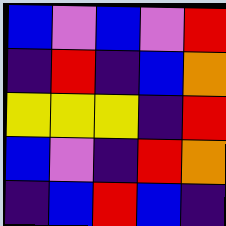[["blue", "violet", "blue", "violet", "red"], ["indigo", "red", "indigo", "blue", "orange"], ["yellow", "yellow", "yellow", "indigo", "red"], ["blue", "violet", "indigo", "red", "orange"], ["indigo", "blue", "red", "blue", "indigo"]]